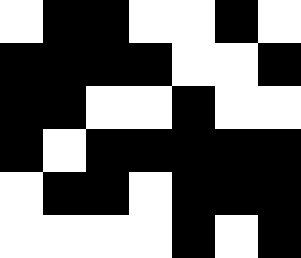[["white", "black", "black", "white", "white", "black", "white"], ["black", "black", "black", "black", "white", "white", "black"], ["black", "black", "white", "white", "black", "white", "white"], ["black", "white", "black", "black", "black", "black", "black"], ["white", "black", "black", "white", "black", "black", "black"], ["white", "white", "white", "white", "black", "white", "black"]]